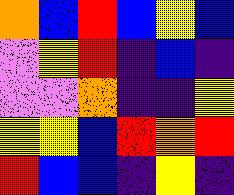[["orange", "blue", "red", "blue", "yellow", "blue"], ["violet", "yellow", "red", "indigo", "blue", "indigo"], ["violet", "violet", "orange", "indigo", "indigo", "yellow"], ["yellow", "yellow", "blue", "red", "orange", "red"], ["red", "blue", "blue", "indigo", "yellow", "indigo"]]